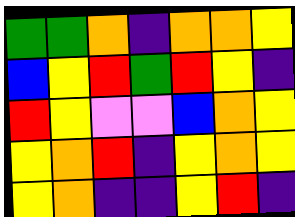[["green", "green", "orange", "indigo", "orange", "orange", "yellow"], ["blue", "yellow", "red", "green", "red", "yellow", "indigo"], ["red", "yellow", "violet", "violet", "blue", "orange", "yellow"], ["yellow", "orange", "red", "indigo", "yellow", "orange", "yellow"], ["yellow", "orange", "indigo", "indigo", "yellow", "red", "indigo"]]